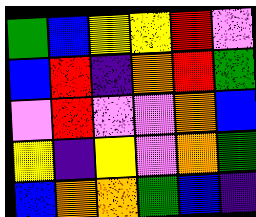[["green", "blue", "yellow", "yellow", "red", "violet"], ["blue", "red", "indigo", "orange", "red", "green"], ["violet", "red", "violet", "violet", "orange", "blue"], ["yellow", "indigo", "yellow", "violet", "orange", "green"], ["blue", "orange", "orange", "green", "blue", "indigo"]]